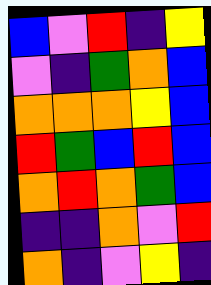[["blue", "violet", "red", "indigo", "yellow"], ["violet", "indigo", "green", "orange", "blue"], ["orange", "orange", "orange", "yellow", "blue"], ["red", "green", "blue", "red", "blue"], ["orange", "red", "orange", "green", "blue"], ["indigo", "indigo", "orange", "violet", "red"], ["orange", "indigo", "violet", "yellow", "indigo"]]